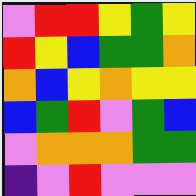[["violet", "red", "red", "yellow", "green", "yellow"], ["red", "yellow", "blue", "green", "green", "orange"], ["orange", "blue", "yellow", "orange", "yellow", "yellow"], ["blue", "green", "red", "violet", "green", "blue"], ["violet", "orange", "orange", "orange", "green", "green"], ["indigo", "violet", "red", "violet", "violet", "violet"]]